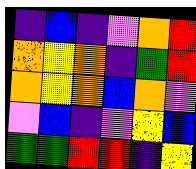[["indigo", "blue", "indigo", "violet", "orange", "red"], ["orange", "yellow", "orange", "indigo", "green", "red"], ["orange", "yellow", "orange", "blue", "orange", "violet"], ["violet", "blue", "indigo", "violet", "yellow", "blue"], ["green", "green", "red", "red", "indigo", "yellow"]]